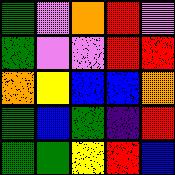[["green", "violet", "orange", "red", "violet"], ["green", "violet", "violet", "red", "red"], ["orange", "yellow", "blue", "blue", "orange"], ["green", "blue", "green", "indigo", "red"], ["green", "green", "yellow", "red", "blue"]]